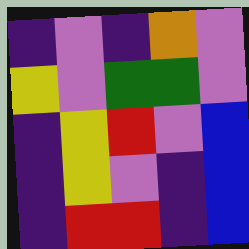[["indigo", "violet", "indigo", "orange", "violet"], ["yellow", "violet", "green", "green", "violet"], ["indigo", "yellow", "red", "violet", "blue"], ["indigo", "yellow", "violet", "indigo", "blue"], ["indigo", "red", "red", "indigo", "blue"]]